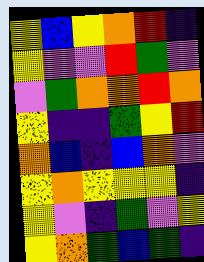[["yellow", "blue", "yellow", "orange", "red", "indigo"], ["yellow", "violet", "violet", "red", "green", "violet"], ["violet", "green", "orange", "orange", "red", "orange"], ["yellow", "indigo", "indigo", "green", "yellow", "red"], ["orange", "blue", "indigo", "blue", "orange", "violet"], ["yellow", "orange", "yellow", "yellow", "yellow", "indigo"], ["yellow", "violet", "indigo", "green", "violet", "yellow"], ["yellow", "orange", "green", "blue", "green", "indigo"]]